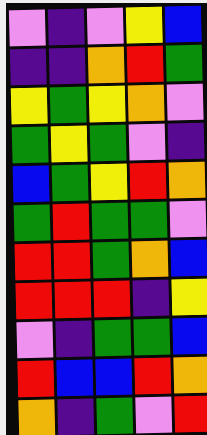[["violet", "indigo", "violet", "yellow", "blue"], ["indigo", "indigo", "orange", "red", "green"], ["yellow", "green", "yellow", "orange", "violet"], ["green", "yellow", "green", "violet", "indigo"], ["blue", "green", "yellow", "red", "orange"], ["green", "red", "green", "green", "violet"], ["red", "red", "green", "orange", "blue"], ["red", "red", "red", "indigo", "yellow"], ["violet", "indigo", "green", "green", "blue"], ["red", "blue", "blue", "red", "orange"], ["orange", "indigo", "green", "violet", "red"]]